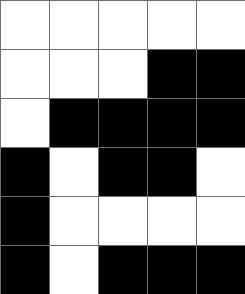[["white", "white", "white", "white", "white"], ["white", "white", "white", "black", "black"], ["white", "black", "black", "black", "black"], ["black", "white", "black", "black", "white"], ["black", "white", "white", "white", "white"], ["black", "white", "black", "black", "black"]]